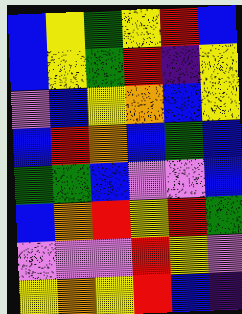[["blue", "yellow", "green", "yellow", "red", "blue"], ["blue", "yellow", "green", "red", "indigo", "yellow"], ["violet", "blue", "yellow", "orange", "blue", "yellow"], ["blue", "red", "orange", "blue", "green", "blue"], ["green", "green", "blue", "violet", "violet", "blue"], ["blue", "orange", "red", "yellow", "red", "green"], ["violet", "violet", "violet", "red", "yellow", "violet"], ["yellow", "orange", "yellow", "red", "blue", "indigo"]]